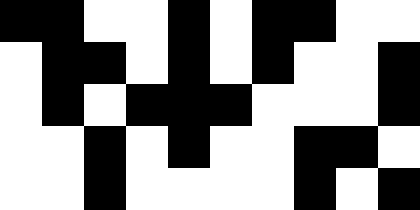[["black", "black", "white", "white", "black", "white", "black", "black", "white", "white"], ["white", "black", "black", "white", "black", "white", "black", "white", "white", "black"], ["white", "black", "white", "black", "black", "black", "white", "white", "white", "black"], ["white", "white", "black", "white", "black", "white", "white", "black", "black", "white"], ["white", "white", "black", "white", "white", "white", "white", "black", "white", "black"]]